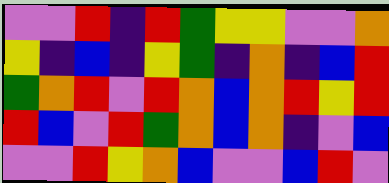[["violet", "violet", "red", "indigo", "red", "green", "yellow", "yellow", "violet", "violet", "orange"], ["yellow", "indigo", "blue", "indigo", "yellow", "green", "indigo", "orange", "indigo", "blue", "red"], ["green", "orange", "red", "violet", "red", "orange", "blue", "orange", "red", "yellow", "red"], ["red", "blue", "violet", "red", "green", "orange", "blue", "orange", "indigo", "violet", "blue"], ["violet", "violet", "red", "yellow", "orange", "blue", "violet", "violet", "blue", "red", "violet"]]